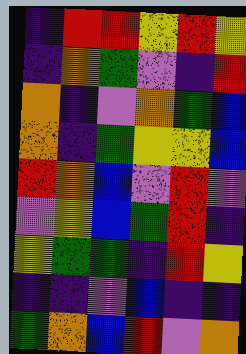[["indigo", "red", "red", "yellow", "red", "yellow"], ["indigo", "orange", "green", "violet", "indigo", "red"], ["orange", "indigo", "violet", "orange", "green", "blue"], ["orange", "indigo", "green", "yellow", "yellow", "blue"], ["red", "orange", "blue", "violet", "red", "violet"], ["violet", "yellow", "blue", "green", "red", "indigo"], ["yellow", "green", "green", "indigo", "red", "yellow"], ["indigo", "indigo", "violet", "blue", "indigo", "indigo"], ["green", "orange", "blue", "red", "violet", "orange"]]